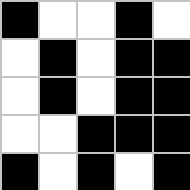[["black", "white", "white", "black", "white"], ["white", "black", "white", "black", "black"], ["white", "black", "white", "black", "black"], ["white", "white", "black", "black", "black"], ["black", "white", "black", "white", "black"]]